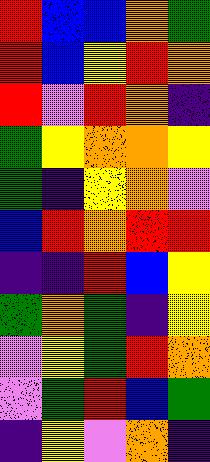[["red", "blue", "blue", "orange", "green"], ["red", "blue", "yellow", "red", "orange"], ["red", "violet", "red", "orange", "indigo"], ["green", "yellow", "orange", "orange", "yellow"], ["green", "indigo", "yellow", "orange", "violet"], ["blue", "red", "orange", "red", "red"], ["indigo", "indigo", "red", "blue", "yellow"], ["green", "orange", "green", "indigo", "yellow"], ["violet", "yellow", "green", "red", "orange"], ["violet", "green", "red", "blue", "green"], ["indigo", "yellow", "violet", "orange", "indigo"]]